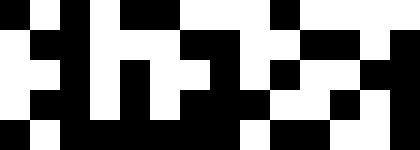[["black", "white", "black", "white", "black", "black", "white", "white", "white", "black", "white", "white", "white", "white"], ["white", "black", "black", "white", "white", "white", "black", "black", "white", "white", "black", "black", "white", "black"], ["white", "white", "black", "white", "black", "white", "white", "black", "white", "black", "white", "white", "black", "black"], ["white", "black", "black", "white", "black", "white", "black", "black", "black", "white", "white", "black", "white", "black"], ["black", "white", "black", "black", "black", "black", "black", "black", "white", "black", "black", "white", "white", "black"]]